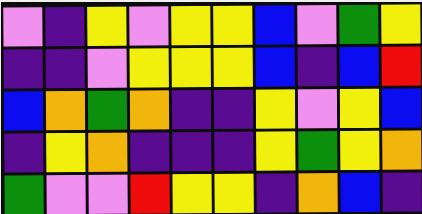[["violet", "indigo", "yellow", "violet", "yellow", "yellow", "blue", "violet", "green", "yellow"], ["indigo", "indigo", "violet", "yellow", "yellow", "yellow", "blue", "indigo", "blue", "red"], ["blue", "orange", "green", "orange", "indigo", "indigo", "yellow", "violet", "yellow", "blue"], ["indigo", "yellow", "orange", "indigo", "indigo", "indigo", "yellow", "green", "yellow", "orange"], ["green", "violet", "violet", "red", "yellow", "yellow", "indigo", "orange", "blue", "indigo"]]